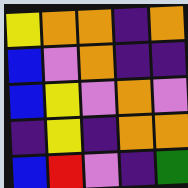[["yellow", "orange", "orange", "indigo", "orange"], ["blue", "violet", "orange", "indigo", "indigo"], ["blue", "yellow", "violet", "orange", "violet"], ["indigo", "yellow", "indigo", "orange", "orange"], ["blue", "red", "violet", "indigo", "green"]]